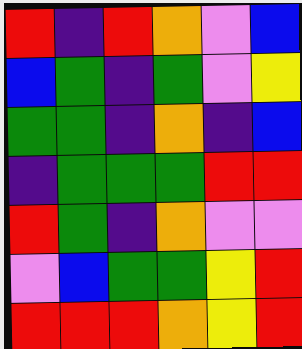[["red", "indigo", "red", "orange", "violet", "blue"], ["blue", "green", "indigo", "green", "violet", "yellow"], ["green", "green", "indigo", "orange", "indigo", "blue"], ["indigo", "green", "green", "green", "red", "red"], ["red", "green", "indigo", "orange", "violet", "violet"], ["violet", "blue", "green", "green", "yellow", "red"], ["red", "red", "red", "orange", "yellow", "red"]]